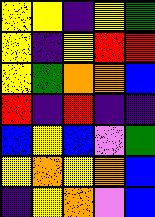[["yellow", "yellow", "indigo", "yellow", "green"], ["yellow", "indigo", "yellow", "red", "red"], ["yellow", "green", "orange", "orange", "blue"], ["red", "indigo", "red", "indigo", "indigo"], ["blue", "yellow", "blue", "violet", "green"], ["yellow", "orange", "yellow", "orange", "blue"], ["indigo", "yellow", "orange", "violet", "blue"]]